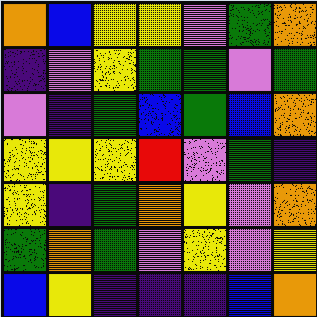[["orange", "blue", "yellow", "yellow", "violet", "green", "orange"], ["indigo", "violet", "yellow", "green", "green", "violet", "green"], ["violet", "indigo", "green", "blue", "green", "blue", "orange"], ["yellow", "yellow", "yellow", "red", "violet", "green", "indigo"], ["yellow", "indigo", "green", "orange", "yellow", "violet", "orange"], ["green", "orange", "green", "violet", "yellow", "violet", "yellow"], ["blue", "yellow", "indigo", "indigo", "indigo", "blue", "orange"]]